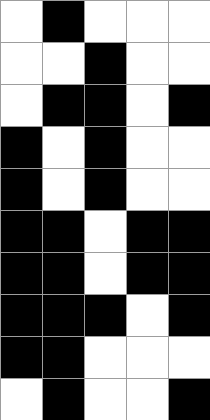[["white", "black", "white", "white", "white"], ["white", "white", "black", "white", "white"], ["white", "black", "black", "white", "black"], ["black", "white", "black", "white", "white"], ["black", "white", "black", "white", "white"], ["black", "black", "white", "black", "black"], ["black", "black", "white", "black", "black"], ["black", "black", "black", "white", "black"], ["black", "black", "white", "white", "white"], ["white", "black", "white", "white", "black"]]